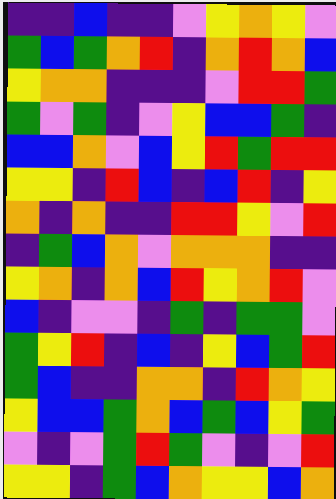[["indigo", "indigo", "blue", "indigo", "indigo", "violet", "yellow", "orange", "yellow", "violet"], ["green", "blue", "green", "orange", "red", "indigo", "orange", "red", "orange", "blue"], ["yellow", "orange", "orange", "indigo", "indigo", "indigo", "violet", "red", "red", "green"], ["green", "violet", "green", "indigo", "violet", "yellow", "blue", "blue", "green", "indigo"], ["blue", "blue", "orange", "violet", "blue", "yellow", "red", "green", "red", "red"], ["yellow", "yellow", "indigo", "red", "blue", "indigo", "blue", "red", "indigo", "yellow"], ["orange", "indigo", "orange", "indigo", "indigo", "red", "red", "yellow", "violet", "red"], ["indigo", "green", "blue", "orange", "violet", "orange", "orange", "orange", "indigo", "indigo"], ["yellow", "orange", "indigo", "orange", "blue", "red", "yellow", "orange", "red", "violet"], ["blue", "indigo", "violet", "violet", "indigo", "green", "indigo", "green", "green", "violet"], ["green", "yellow", "red", "indigo", "blue", "indigo", "yellow", "blue", "green", "red"], ["green", "blue", "indigo", "indigo", "orange", "orange", "indigo", "red", "orange", "yellow"], ["yellow", "blue", "blue", "green", "orange", "blue", "green", "blue", "yellow", "green"], ["violet", "indigo", "violet", "green", "red", "green", "violet", "indigo", "violet", "red"], ["yellow", "yellow", "indigo", "green", "blue", "orange", "yellow", "yellow", "blue", "orange"]]